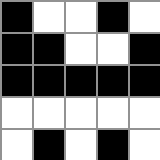[["black", "white", "white", "black", "white"], ["black", "black", "white", "white", "black"], ["black", "black", "black", "black", "black"], ["white", "white", "white", "white", "white"], ["white", "black", "white", "black", "white"]]